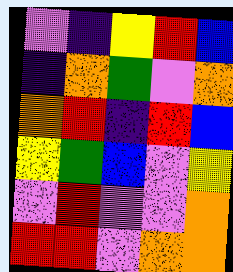[["violet", "indigo", "yellow", "red", "blue"], ["indigo", "orange", "green", "violet", "orange"], ["orange", "red", "indigo", "red", "blue"], ["yellow", "green", "blue", "violet", "yellow"], ["violet", "red", "violet", "violet", "orange"], ["red", "red", "violet", "orange", "orange"]]